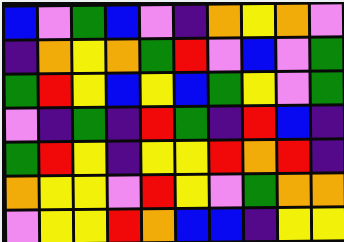[["blue", "violet", "green", "blue", "violet", "indigo", "orange", "yellow", "orange", "violet"], ["indigo", "orange", "yellow", "orange", "green", "red", "violet", "blue", "violet", "green"], ["green", "red", "yellow", "blue", "yellow", "blue", "green", "yellow", "violet", "green"], ["violet", "indigo", "green", "indigo", "red", "green", "indigo", "red", "blue", "indigo"], ["green", "red", "yellow", "indigo", "yellow", "yellow", "red", "orange", "red", "indigo"], ["orange", "yellow", "yellow", "violet", "red", "yellow", "violet", "green", "orange", "orange"], ["violet", "yellow", "yellow", "red", "orange", "blue", "blue", "indigo", "yellow", "yellow"]]